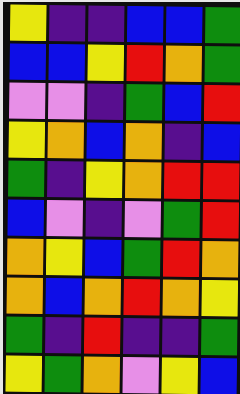[["yellow", "indigo", "indigo", "blue", "blue", "green"], ["blue", "blue", "yellow", "red", "orange", "green"], ["violet", "violet", "indigo", "green", "blue", "red"], ["yellow", "orange", "blue", "orange", "indigo", "blue"], ["green", "indigo", "yellow", "orange", "red", "red"], ["blue", "violet", "indigo", "violet", "green", "red"], ["orange", "yellow", "blue", "green", "red", "orange"], ["orange", "blue", "orange", "red", "orange", "yellow"], ["green", "indigo", "red", "indigo", "indigo", "green"], ["yellow", "green", "orange", "violet", "yellow", "blue"]]